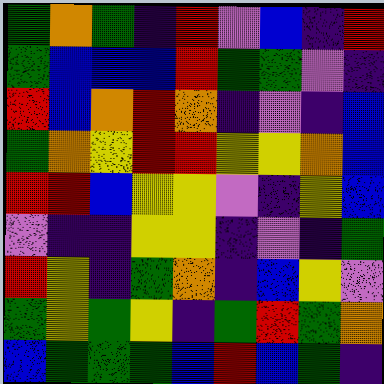[["green", "orange", "green", "indigo", "red", "violet", "blue", "indigo", "red"], ["green", "blue", "blue", "blue", "red", "green", "green", "violet", "indigo"], ["red", "blue", "orange", "red", "orange", "indigo", "violet", "indigo", "blue"], ["green", "orange", "yellow", "red", "red", "yellow", "yellow", "orange", "blue"], ["red", "red", "blue", "yellow", "yellow", "violet", "indigo", "yellow", "blue"], ["violet", "indigo", "indigo", "yellow", "yellow", "indigo", "violet", "indigo", "green"], ["red", "yellow", "indigo", "green", "orange", "indigo", "blue", "yellow", "violet"], ["green", "yellow", "green", "yellow", "indigo", "green", "red", "green", "orange"], ["blue", "green", "green", "green", "blue", "red", "blue", "green", "indigo"]]